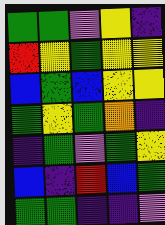[["green", "green", "violet", "yellow", "indigo"], ["red", "yellow", "green", "yellow", "yellow"], ["blue", "green", "blue", "yellow", "yellow"], ["green", "yellow", "green", "orange", "indigo"], ["indigo", "green", "violet", "green", "yellow"], ["blue", "indigo", "red", "blue", "green"], ["green", "green", "indigo", "indigo", "violet"]]